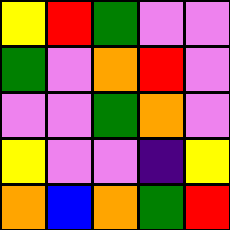[["yellow", "red", "green", "violet", "violet"], ["green", "violet", "orange", "red", "violet"], ["violet", "violet", "green", "orange", "violet"], ["yellow", "violet", "violet", "indigo", "yellow"], ["orange", "blue", "orange", "green", "red"]]